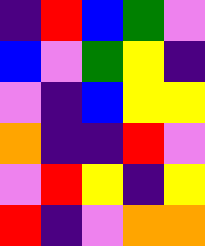[["indigo", "red", "blue", "green", "violet"], ["blue", "violet", "green", "yellow", "indigo"], ["violet", "indigo", "blue", "yellow", "yellow"], ["orange", "indigo", "indigo", "red", "violet"], ["violet", "red", "yellow", "indigo", "yellow"], ["red", "indigo", "violet", "orange", "orange"]]